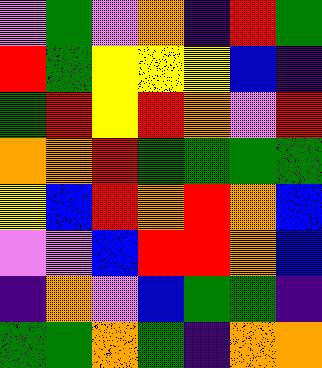[["violet", "green", "violet", "orange", "indigo", "red", "green"], ["red", "green", "yellow", "yellow", "yellow", "blue", "indigo"], ["green", "red", "yellow", "red", "orange", "violet", "red"], ["orange", "orange", "red", "green", "green", "green", "green"], ["yellow", "blue", "red", "orange", "red", "orange", "blue"], ["violet", "violet", "blue", "red", "red", "orange", "blue"], ["indigo", "orange", "violet", "blue", "green", "green", "indigo"], ["green", "green", "orange", "green", "indigo", "orange", "orange"]]